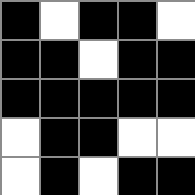[["black", "white", "black", "black", "white"], ["black", "black", "white", "black", "black"], ["black", "black", "black", "black", "black"], ["white", "black", "black", "white", "white"], ["white", "black", "white", "black", "black"]]